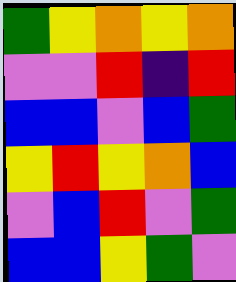[["green", "yellow", "orange", "yellow", "orange"], ["violet", "violet", "red", "indigo", "red"], ["blue", "blue", "violet", "blue", "green"], ["yellow", "red", "yellow", "orange", "blue"], ["violet", "blue", "red", "violet", "green"], ["blue", "blue", "yellow", "green", "violet"]]